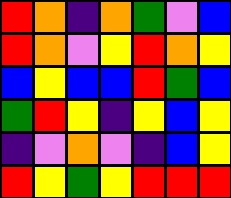[["red", "orange", "indigo", "orange", "green", "violet", "blue"], ["red", "orange", "violet", "yellow", "red", "orange", "yellow"], ["blue", "yellow", "blue", "blue", "red", "green", "blue"], ["green", "red", "yellow", "indigo", "yellow", "blue", "yellow"], ["indigo", "violet", "orange", "violet", "indigo", "blue", "yellow"], ["red", "yellow", "green", "yellow", "red", "red", "red"]]